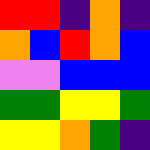[["red", "red", "indigo", "orange", "indigo"], ["orange", "blue", "red", "orange", "blue"], ["violet", "violet", "blue", "blue", "blue"], ["green", "green", "yellow", "yellow", "green"], ["yellow", "yellow", "orange", "green", "indigo"]]